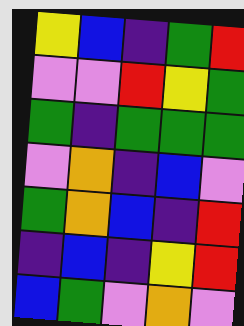[["yellow", "blue", "indigo", "green", "red"], ["violet", "violet", "red", "yellow", "green"], ["green", "indigo", "green", "green", "green"], ["violet", "orange", "indigo", "blue", "violet"], ["green", "orange", "blue", "indigo", "red"], ["indigo", "blue", "indigo", "yellow", "red"], ["blue", "green", "violet", "orange", "violet"]]